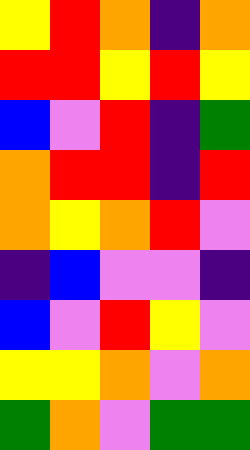[["yellow", "red", "orange", "indigo", "orange"], ["red", "red", "yellow", "red", "yellow"], ["blue", "violet", "red", "indigo", "green"], ["orange", "red", "red", "indigo", "red"], ["orange", "yellow", "orange", "red", "violet"], ["indigo", "blue", "violet", "violet", "indigo"], ["blue", "violet", "red", "yellow", "violet"], ["yellow", "yellow", "orange", "violet", "orange"], ["green", "orange", "violet", "green", "green"]]